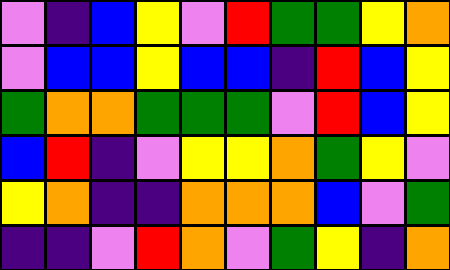[["violet", "indigo", "blue", "yellow", "violet", "red", "green", "green", "yellow", "orange"], ["violet", "blue", "blue", "yellow", "blue", "blue", "indigo", "red", "blue", "yellow"], ["green", "orange", "orange", "green", "green", "green", "violet", "red", "blue", "yellow"], ["blue", "red", "indigo", "violet", "yellow", "yellow", "orange", "green", "yellow", "violet"], ["yellow", "orange", "indigo", "indigo", "orange", "orange", "orange", "blue", "violet", "green"], ["indigo", "indigo", "violet", "red", "orange", "violet", "green", "yellow", "indigo", "orange"]]